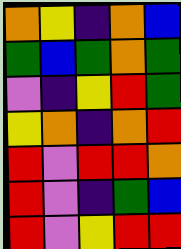[["orange", "yellow", "indigo", "orange", "blue"], ["green", "blue", "green", "orange", "green"], ["violet", "indigo", "yellow", "red", "green"], ["yellow", "orange", "indigo", "orange", "red"], ["red", "violet", "red", "red", "orange"], ["red", "violet", "indigo", "green", "blue"], ["red", "violet", "yellow", "red", "red"]]